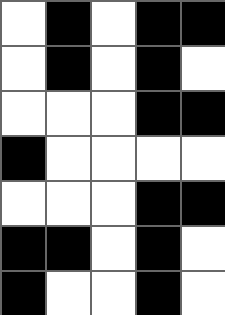[["white", "black", "white", "black", "black"], ["white", "black", "white", "black", "white"], ["white", "white", "white", "black", "black"], ["black", "white", "white", "white", "white"], ["white", "white", "white", "black", "black"], ["black", "black", "white", "black", "white"], ["black", "white", "white", "black", "white"]]